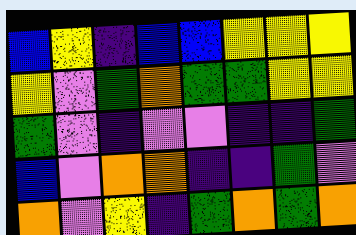[["blue", "yellow", "indigo", "blue", "blue", "yellow", "yellow", "yellow"], ["yellow", "violet", "green", "orange", "green", "green", "yellow", "yellow"], ["green", "violet", "indigo", "violet", "violet", "indigo", "indigo", "green"], ["blue", "violet", "orange", "orange", "indigo", "indigo", "green", "violet"], ["orange", "violet", "yellow", "indigo", "green", "orange", "green", "orange"]]